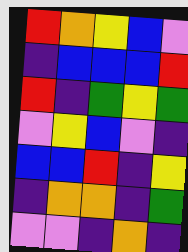[["red", "orange", "yellow", "blue", "violet"], ["indigo", "blue", "blue", "blue", "red"], ["red", "indigo", "green", "yellow", "green"], ["violet", "yellow", "blue", "violet", "indigo"], ["blue", "blue", "red", "indigo", "yellow"], ["indigo", "orange", "orange", "indigo", "green"], ["violet", "violet", "indigo", "orange", "indigo"]]